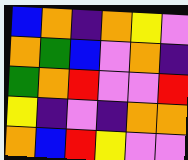[["blue", "orange", "indigo", "orange", "yellow", "violet"], ["orange", "green", "blue", "violet", "orange", "indigo"], ["green", "orange", "red", "violet", "violet", "red"], ["yellow", "indigo", "violet", "indigo", "orange", "orange"], ["orange", "blue", "red", "yellow", "violet", "violet"]]